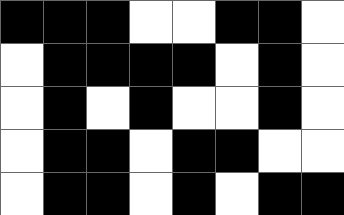[["black", "black", "black", "white", "white", "black", "black", "white"], ["white", "black", "black", "black", "black", "white", "black", "white"], ["white", "black", "white", "black", "white", "white", "black", "white"], ["white", "black", "black", "white", "black", "black", "white", "white"], ["white", "black", "black", "white", "black", "white", "black", "black"]]